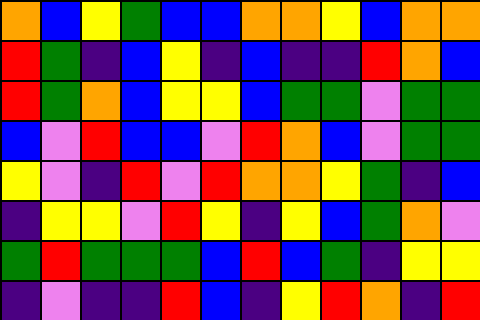[["orange", "blue", "yellow", "green", "blue", "blue", "orange", "orange", "yellow", "blue", "orange", "orange"], ["red", "green", "indigo", "blue", "yellow", "indigo", "blue", "indigo", "indigo", "red", "orange", "blue"], ["red", "green", "orange", "blue", "yellow", "yellow", "blue", "green", "green", "violet", "green", "green"], ["blue", "violet", "red", "blue", "blue", "violet", "red", "orange", "blue", "violet", "green", "green"], ["yellow", "violet", "indigo", "red", "violet", "red", "orange", "orange", "yellow", "green", "indigo", "blue"], ["indigo", "yellow", "yellow", "violet", "red", "yellow", "indigo", "yellow", "blue", "green", "orange", "violet"], ["green", "red", "green", "green", "green", "blue", "red", "blue", "green", "indigo", "yellow", "yellow"], ["indigo", "violet", "indigo", "indigo", "red", "blue", "indigo", "yellow", "red", "orange", "indigo", "red"]]